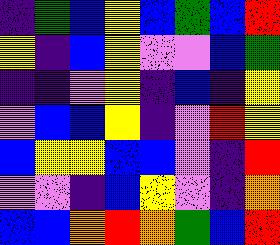[["indigo", "green", "blue", "yellow", "blue", "green", "blue", "red"], ["yellow", "indigo", "blue", "yellow", "violet", "violet", "blue", "green"], ["indigo", "indigo", "violet", "yellow", "indigo", "blue", "indigo", "yellow"], ["violet", "blue", "blue", "yellow", "indigo", "violet", "red", "yellow"], ["blue", "yellow", "yellow", "blue", "blue", "violet", "indigo", "red"], ["violet", "violet", "indigo", "blue", "yellow", "violet", "indigo", "orange"], ["blue", "blue", "orange", "red", "orange", "green", "blue", "red"]]